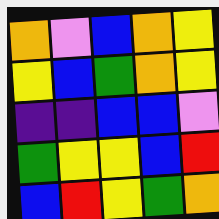[["orange", "violet", "blue", "orange", "yellow"], ["yellow", "blue", "green", "orange", "yellow"], ["indigo", "indigo", "blue", "blue", "violet"], ["green", "yellow", "yellow", "blue", "red"], ["blue", "red", "yellow", "green", "orange"]]